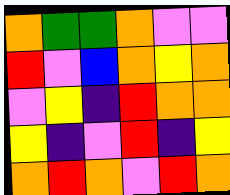[["orange", "green", "green", "orange", "violet", "violet"], ["red", "violet", "blue", "orange", "yellow", "orange"], ["violet", "yellow", "indigo", "red", "orange", "orange"], ["yellow", "indigo", "violet", "red", "indigo", "yellow"], ["orange", "red", "orange", "violet", "red", "orange"]]